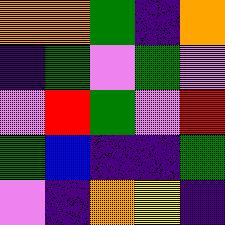[["orange", "orange", "green", "indigo", "orange"], ["indigo", "green", "violet", "green", "violet"], ["violet", "red", "green", "violet", "red"], ["green", "blue", "indigo", "indigo", "green"], ["violet", "indigo", "orange", "yellow", "indigo"]]